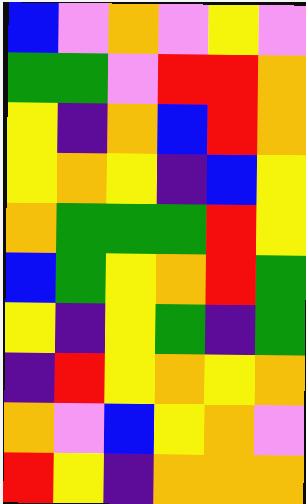[["blue", "violet", "orange", "violet", "yellow", "violet"], ["green", "green", "violet", "red", "red", "orange"], ["yellow", "indigo", "orange", "blue", "red", "orange"], ["yellow", "orange", "yellow", "indigo", "blue", "yellow"], ["orange", "green", "green", "green", "red", "yellow"], ["blue", "green", "yellow", "orange", "red", "green"], ["yellow", "indigo", "yellow", "green", "indigo", "green"], ["indigo", "red", "yellow", "orange", "yellow", "orange"], ["orange", "violet", "blue", "yellow", "orange", "violet"], ["red", "yellow", "indigo", "orange", "orange", "orange"]]